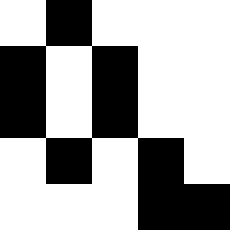[["white", "black", "white", "white", "white"], ["black", "white", "black", "white", "white"], ["black", "white", "black", "white", "white"], ["white", "black", "white", "black", "white"], ["white", "white", "white", "black", "black"]]